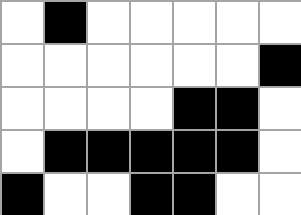[["white", "black", "white", "white", "white", "white", "white"], ["white", "white", "white", "white", "white", "white", "black"], ["white", "white", "white", "white", "black", "black", "white"], ["white", "black", "black", "black", "black", "black", "white"], ["black", "white", "white", "black", "black", "white", "white"]]